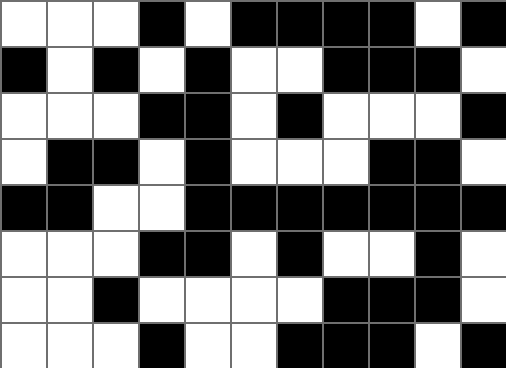[["white", "white", "white", "black", "white", "black", "black", "black", "black", "white", "black"], ["black", "white", "black", "white", "black", "white", "white", "black", "black", "black", "white"], ["white", "white", "white", "black", "black", "white", "black", "white", "white", "white", "black"], ["white", "black", "black", "white", "black", "white", "white", "white", "black", "black", "white"], ["black", "black", "white", "white", "black", "black", "black", "black", "black", "black", "black"], ["white", "white", "white", "black", "black", "white", "black", "white", "white", "black", "white"], ["white", "white", "black", "white", "white", "white", "white", "black", "black", "black", "white"], ["white", "white", "white", "black", "white", "white", "black", "black", "black", "white", "black"]]